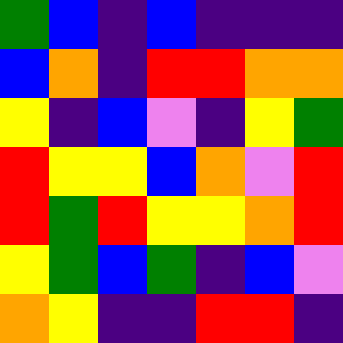[["green", "blue", "indigo", "blue", "indigo", "indigo", "indigo"], ["blue", "orange", "indigo", "red", "red", "orange", "orange"], ["yellow", "indigo", "blue", "violet", "indigo", "yellow", "green"], ["red", "yellow", "yellow", "blue", "orange", "violet", "red"], ["red", "green", "red", "yellow", "yellow", "orange", "red"], ["yellow", "green", "blue", "green", "indigo", "blue", "violet"], ["orange", "yellow", "indigo", "indigo", "red", "red", "indigo"]]